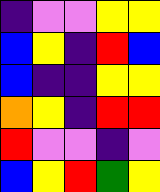[["indigo", "violet", "violet", "yellow", "yellow"], ["blue", "yellow", "indigo", "red", "blue"], ["blue", "indigo", "indigo", "yellow", "yellow"], ["orange", "yellow", "indigo", "red", "red"], ["red", "violet", "violet", "indigo", "violet"], ["blue", "yellow", "red", "green", "yellow"]]